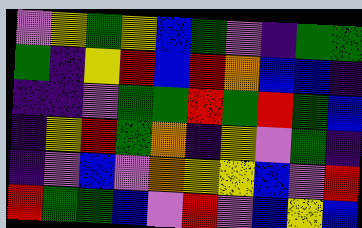[["violet", "yellow", "green", "yellow", "blue", "green", "violet", "indigo", "green", "green"], ["green", "indigo", "yellow", "red", "blue", "red", "orange", "blue", "blue", "indigo"], ["indigo", "indigo", "violet", "green", "green", "red", "green", "red", "green", "blue"], ["indigo", "yellow", "red", "green", "orange", "indigo", "yellow", "violet", "green", "indigo"], ["indigo", "violet", "blue", "violet", "orange", "yellow", "yellow", "blue", "violet", "red"], ["red", "green", "green", "blue", "violet", "red", "violet", "blue", "yellow", "blue"]]